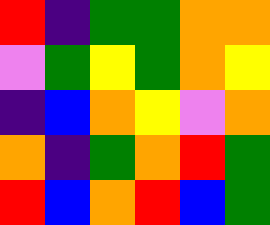[["red", "indigo", "green", "green", "orange", "orange"], ["violet", "green", "yellow", "green", "orange", "yellow"], ["indigo", "blue", "orange", "yellow", "violet", "orange"], ["orange", "indigo", "green", "orange", "red", "green"], ["red", "blue", "orange", "red", "blue", "green"]]